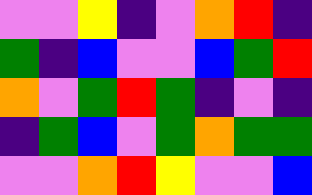[["violet", "violet", "yellow", "indigo", "violet", "orange", "red", "indigo"], ["green", "indigo", "blue", "violet", "violet", "blue", "green", "red"], ["orange", "violet", "green", "red", "green", "indigo", "violet", "indigo"], ["indigo", "green", "blue", "violet", "green", "orange", "green", "green"], ["violet", "violet", "orange", "red", "yellow", "violet", "violet", "blue"]]